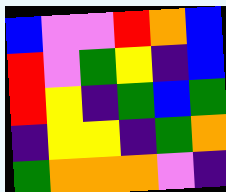[["blue", "violet", "violet", "red", "orange", "blue"], ["red", "violet", "green", "yellow", "indigo", "blue"], ["red", "yellow", "indigo", "green", "blue", "green"], ["indigo", "yellow", "yellow", "indigo", "green", "orange"], ["green", "orange", "orange", "orange", "violet", "indigo"]]